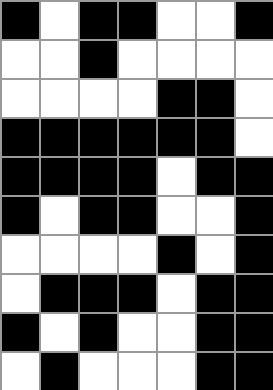[["black", "white", "black", "black", "white", "white", "black"], ["white", "white", "black", "white", "white", "white", "white"], ["white", "white", "white", "white", "black", "black", "white"], ["black", "black", "black", "black", "black", "black", "white"], ["black", "black", "black", "black", "white", "black", "black"], ["black", "white", "black", "black", "white", "white", "black"], ["white", "white", "white", "white", "black", "white", "black"], ["white", "black", "black", "black", "white", "black", "black"], ["black", "white", "black", "white", "white", "black", "black"], ["white", "black", "white", "white", "white", "black", "black"]]